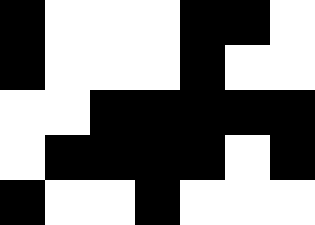[["black", "white", "white", "white", "black", "black", "white"], ["black", "white", "white", "white", "black", "white", "white"], ["white", "white", "black", "black", "black", "black", "black"], ["white", "black", "black", "black", "black", "white", "black"], ["black", "white", "white", "black", "white", "white", "white"]]